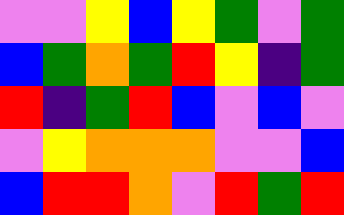[["violet", "violet", "yellow", "blue", "yellow", "green", "violet", "green"], ["blue", "green", "orange", "green", "red", "yellow", "indigo", "green"], ["red", "indigo", "green", "red", "blue", "violet", "blue", "violet"], ["violet", "yellow", "orange", "orange", "orange", "violet", "violet", "blue"], ["blue", "red", "red", "orange", "violet", "red", "green", "red"]]